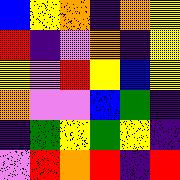[["blue", "yellow", "orange", "indigo", "orange", "yellow"], ["red", "indigo", "violet", "orange", "indigo", "yellow"], ["yellow", "violet", "red", "yellow", "blue", "yellow"], ["orange", "violet", "violet", "blue", "green", "indigo"], ["indigo", "green", "yellow", "green", "yellow", "indigo"], ["violet", "red", "orange", "red", "indigo", "red"]]